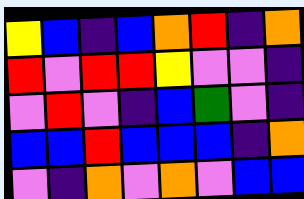[["yellow", "blue", "indigo", "blue", "orange", "red", "indigo", "orange"], ["red", "violet", "red", "red", "yellow", "violet", "violet", "indigo"], ["violet", "red", "violet", "indigo", "blue", "green", "violet", "indigo"], ["blue", "blue", "red", "blue", "blue", "blue", "indigo", "orange"], ["violet", "indigo", "orange", "violet", "orange", "violet", "blue", "blue"]]